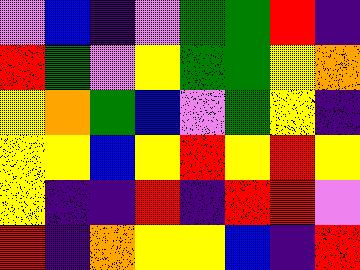[["violet", "blue", "indigo", "violet", "green", "green", "red", "indigo"], ["red", "green", "violet", "yellow", "green", "green", "yellow", "orange"], ["yellow", "orange", "green", "blue", "violet", "green", "yellow", "indigo"], ["yellow", "yellow", "blue", "yellow", "red", "yellow", "red", "yellow"], ["yellow", "indigo", "indigo", "red", "indigo", "red", "red", "violet"], ["red", "indigo", "orange", "yellow", "yellow", "blue", "indigo", "red"]]